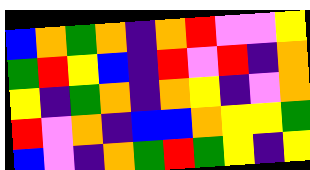[["blue", "orange", "green", "orange", "indigo", "orange", "red", "violet", "violet", "yellow"], ["green", "red", "yellow", "blue", "indigo", "red", "violet", "red", "indigo", "orange"], ["yellow", "indigo", "green", "orange", "indigo", "orange", "yellow", "indigo", "violet", "orange"], ["red", "violet", "orange", "indigo", "blue", "blue", "orange", "yellow", "yellow", "green"], ["blue", "violet", "indigo", "orange", "green", "red", "green", "yellow", "indigo", "yellow"]]